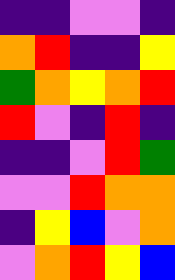[["indigo", "indigo", "violet", "violet", "indigo"], ["orange", "red", "indigo", "indigo", "yellow"], ["green", "orange", "yellow", "orange", "red"], ["red", "violet", "indigo", "red", "indigo"], ["indigo", "indigo", "violet", "red", "green"], ["violet", "violet", "red", "orange", "orange"], ["indigo", "yellow", "blue", "violet", "orange"], ["violet", "orange", "red", "yellow", "blue"]]